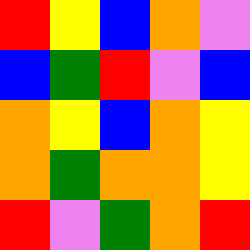[["red", "yellow", "blue", "orange", "violet"], ["blue", "green", "red", "violet", "blue"], ["orange", "yellow", "blue", "orange", "yellow"], ["orange", "green", "orange", "orange", "yellow"], ["red", "violet", "green", "orange", "red"]]